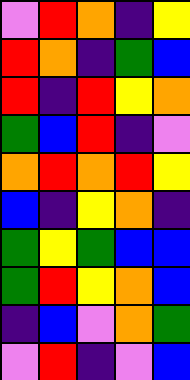[["violet", "red", "orange", "indigo", "yellow"], ["red", "orange", "indigo", "green", "blue"], ["red", "indigo", "red", "yellow", "orange"], ["green", "blue", "red", "indigo", "violet"], ["orange", "red", "orange", "red", "yellow"], ["blue", "indigo", "yellow", "orange", "indigo"], ["green", "yellow", "green", "blue", "blue"], ["green", "red", "yellow", "orange", "blue"], ["indigo", "blue", "violet", "orange", "green"], ["violet", "red", "indigo", "violet", "blue"]]